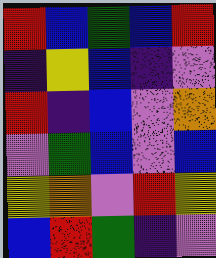[["red", "blue", "green", "blue", "red"], ["indigo", "yellow", "blue", "indigo", "violet"], ["red", "indigo", "blue", "violet", "orange"], ["violet", "green", "blue", "violet", "blue"], ["yellow", "orange", "violet", "red", "yellow"], ["blue", "red", "green", "indigo", "violet"]]